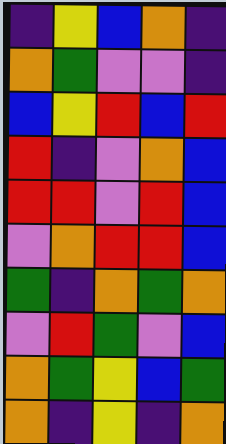[["indigo", "yellow", "blue", "orange", "indigo"], ["orange", "green", "violet", "violet", "indigo"], ["blue", "yellow", "red", "blue", "red"], ["red", "indigo", "violet", "orange", "blue"], ["red", "red", "violet", "red", "blue"], ["violet", "orange", "red", "red", "blue"], ["green", "indigo", "orange", "green", "orange"], ["violet", "red", "green", "violet", "blue"], ["orange", "green", "yellow", "blue", "green"], ["orange", "indigo", "yellow", "indigo", "orange"]]